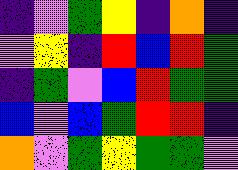[["indigo", "violet", "green", "yellow", "indigo", "orange", "indigo"], ["violet", "yellow", "indigo", "red", "blue", "red", "green"], ["indigo", "green", "violet", "blue", "red", "green", "green"], ["blue", "violet", "blue", "green", "red", "red", "indigo"], ["orange", "violet", "green", "yellow", "green", "green", "violet"]]